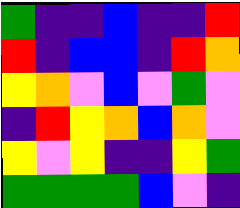[["green", "indigo", "indigo", "blue", "indigo", "indigo", "red"], ["red", "indigo", "blue", "blue", "indigo", "red", "orange"], ["yellow", "orange", "violet", "blue", "violet", "green", "violet"], ["indigo", "red", "yellow", "orange", "blue", "orange", "violet"], ["yellow", "violet", "yellow", "indigo", "indigo", "yellow", "green"], ["green", "green", "green", "green", "blue", "violet", "indigo"]]